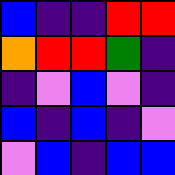[["blue", "indigo", "indigo", "red", "red"], ["orange", "red", "red", "green", "indigo"], ["indigo", "violet", "blue", "violet", "indigo"], ["blue", "indigo", "blue", "indigo", "violet"], ["violet", "blue", "indigo", "blue", "blue"]]